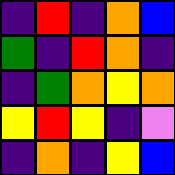[["indigo", "red", "indigo", "orange", "blue"], ["green", "indigo", "red", "orange", "indigo"], ["indigo", "green", "orange", "yellow", "orange"], ["yellow", "red", "yellow", "indigo", "violet"], ["indigo", "orange", "indigo", "yellow", "blue"]]